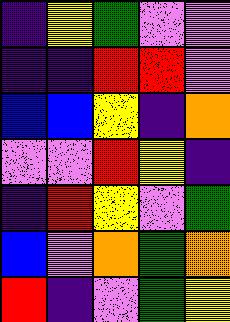[["indigo", "yellow", "green", "violet", "violet"], ["indigo", "indigo", "red", "red", "violet"], ["blue", "blue", "yellow", "indigo", "orange"], ["violet", "violet", "red", "yellow", "indigo"], ["indigo", "red", "yellow", "violet", "green"], ["blue", "violet", "orange", "green", "orange"], ["red", "indigo", "violet", "green", "yellow"]]